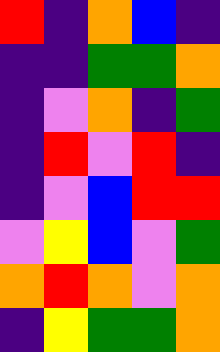[["red", "indigo", "orange", "blue", "indigo"], ["indigo", "indigo", "green", "green", "orange"], ["indigo", "violet", "orange", "indigo", "green"], ["indigo", "red", "violet", "red", "indigo"], ["indigo", "violet", "blue", "red", "red"], ["violet", "yellow", "blue", "violet", "green"], ["orange", "red", "orange", "violet", "orange"], ["indigo", "yellow", "green", "green", "orange"]]